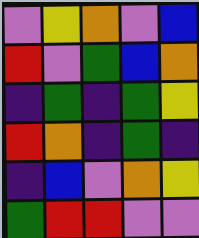[["violet", "yellow", "orange", "violet", "blue"], ["red", "violet", "green", "blue", "orange"], ["indigo", "green", "indigo", "green", "yellow"], ["red", "orange", "indigo", "green", "indigo"], ["indigo", "blue", "violet", "orange", "yellow"], ["green", "red", "red", "violet", "violet"]]